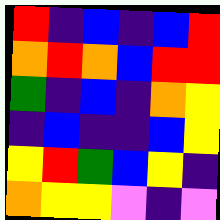[["red", "indigo", "blue", "indigo", "blue", "red"], ["orange", "red", "orange", "blue", "red", "red"], ["green", "indigo", "blue", "indigo", "orange", "yellow"], ["indigo", "blue", "indigo", "indigo", "blue", "yellow"], ["yellow", "red", "green", "blue", "yellow", "indigo"], ["orange", "yellow", "yellow", "violet", "indigo", "violet"]]